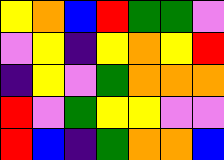[["yellow", "orange", "blue", "red", "green", "green", "violet"], ["violet", "yellow", "indigo", "yellow", "orange", "yellow", "red"], ["indigo", "yellow", "violet", "green", "orange", "orange", "orange"], ["red", "violet", "green", "yellow", "yellow", "violet", "violet"], ["red", "blue", "indigo", "green", "orange", "orange", "blue"]]